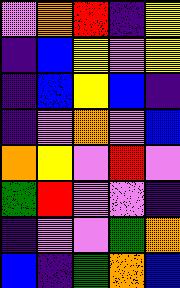[["violet", "orange", "red", "indigo", "yellow"], ["indigo", "blue", "yellow", "violet", "yellow"], ["indigo", "blue", "yellow", "blue", "indigo"], ["indigo", "violet", "orange", "violet", "blue"], ["orange", "yellow", "violet", "red", "violet"], ["green", "red", "violet", "violet", "indigo"], ["indigo", "violet", "violet", "green", "orange"], ["blue", "indigo", "green", "orange", "blue"]]